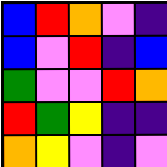[["blue", "red", "orange", "violet", "indigo"], ["blue", "violet", "red", "indigo", "blue"], ["green", "violet", "violet", "red", "orange"], ["red", "green", "yellow", "indigo", "indigo"], ["orange", "yellow", "violet", "indigo", "violet"]]